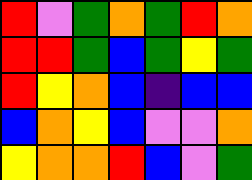[["red", "violet", "green", "orange", "green", "red", "orange"], ["red", "red", "green", "blue", "green", "yellow", "green"], ["red", "yellow", "orange", "blue", "indigo", "blue", "blue"], ["blue", "orange", "yellow", "blue", "violet", "violet", "orange"], ["yellow", "orange", "orange", "red", "blue", "violet", "green"]]